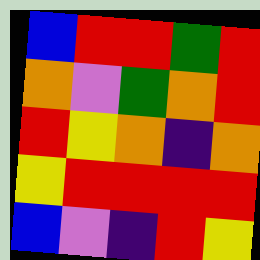[["blue", "red", "red", "green", "red"], ["orange", "violet", "green", "orange", "red"], ["red", "yellow", "orange", "indigo", "orange"], ["yellow", "red", "red", "red", "red"], ["blue", "violet", "indigo", "red", "yellow"]]